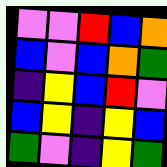[["violet", "violet", "red", "blue", "orange"], ["blue", "violet", "blue", "orange", "green"], ["indigo", "yellow", "blue", "red", "violet"], ["blue", "yellow", "indigo", "yellow", "blue"], ["green", "violet", "indigo", "yellow", "green"]]